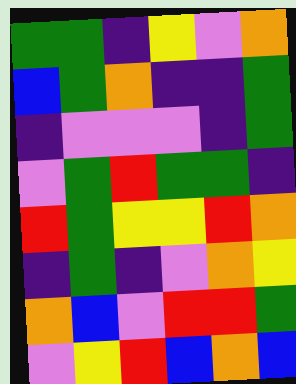[["green", "green", "indigo", "yellow", "violet", "orange"], ["blue", "green", "orange", "indigo", "indigo", "green"], ["indigo", "violet", "violet", "violet", "indigo", "green"], ["violet", "green", "red", "green", "green", "indigo"], ["red", "green", "yellow", "yellow", "red", "orange"], ["indigo", "green", "indigo", "violet", "orange", "yellow"], ["orange", "blue", "violet", "red", "red", "green"], ["violet", "yellow", "red", "blue", "orange", "blue"]]